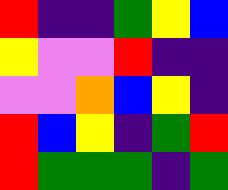[["red", "indigo", "indigo", "green", "yellow", "blue"], ["yellow", "violet", "violet", "red", "indigo", "indigo"], ["violet", "violet", "orange", "blue", "yellow", "indigo"], ["red", "blue", "yellow", "indigo", "green", "red"], ["red", "green", "green", "green", "indigo", "green"]]